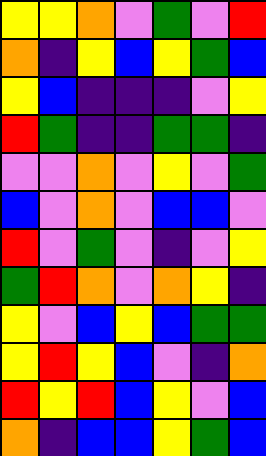[["yellow", "yellow", "orange", "violet", "green", "violet", "red"], ["orange", "indigo", "yellow", "blue", "yellow", "green", "blue"], ["yellow", "blue", "indigo", "indigo", "indigo", "violet", "yellow"], ["red", "green", "indigo", "indigo", "green", "green", "indigo"], ["violet", "violet", "orange", "violet", "yellow", "violet", "green"], ["blue", "violet", "orange", "violet", "blue", "blue", "violet"], ["red", "violet", "green", "violet", "indigo", "violet", "yellow"], ["green", "red", "orange", "violet", "orange", "yellow", "indigo"], ["yellow", "violet", "blue", "yellow", "blue", "green", "green"], ["yellow", "red", "yellow", "blue", "violet", "indigo", "orange"], ["red", "yellow", "red", "blue", "yellow", "violet", "blue"], ["orange", "indigo", "blue", "blue", "yellow", "green", "blue"]]